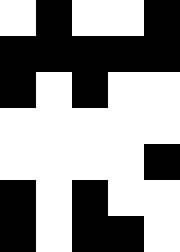[["white", "black", "white", "white", "black"], ["black", "black", "black", "black", "black"], ["black", "white", "black", "white", "white"], ["white", "white", "white", "white", "white"], ["white", "white", "white", "white", "black"], ["black", "white", "black", "white", "white"], ["black", "white", "black", "black", "white"]]